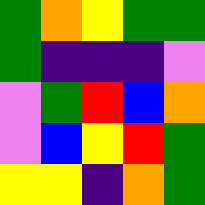[["green", "orange", "yellow", "green", "green"], ["green", "indigo", "indigo", "indigo", "violet"], ["violet", "green", "red", "blue", "orange"], ["violet", "blue", "yellow", "red", "green"], ["yellow", "yellow", "indigo", "orange", "green"]]